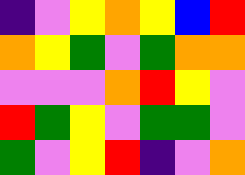[["indigo", "violet", "yellow", "orange", "yellow", "blue", "red"], ["orange", "yellow", "green", "violet", "green", "orange", "orange"], ["violet", "violet", "violet", "orange", "red", "yellow", "violet"], ["red", "green", "yellow", "violet", "green", "green", "violet"], ["green", "violet", "yellow", "red", "indigo", "violet", "orange"]]